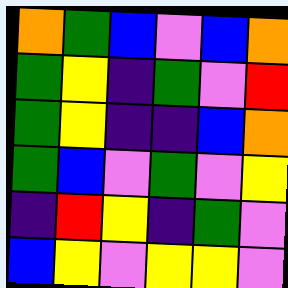[["orange", "green", "blue", "violet", "blue", "orange"], ["green", "yellow", "indigo", "green", "violet", "red"], ["green", "yellow", "indigo", "indigo", "blue", "orange"], ["green", "blue", "violet", "green", "violet", "yellow"], ["indigo", "red", "yellow", "indigo", "green", "violet"], ["blue", "yellow", "violet", "yellow", "yellow", "violet"]]